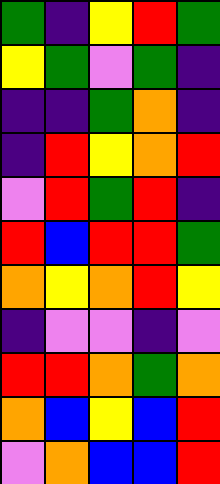[["green", "indigo", "yellow", "red", "green"], ["yellow", "green", "violet", "green", "indigo"], ["indigo", "indigo", "green", "orange", "indigo"], ["indigo", "red", "yellow", "orange", "red"], ["violet", "red", "green", "red", "indigo"], ["red", "blue", "red", "red", "green"], ["orange", "yellow", "orange", "red", "yellow"], ["indigo", "violet", "violet", "indigo", "violet"], ["red", "red", "orange", "green", "orange"], ["orange", "blue", "yellow", "blue", "red"], ["violet", "orange", "blue", "blue", "red"]]